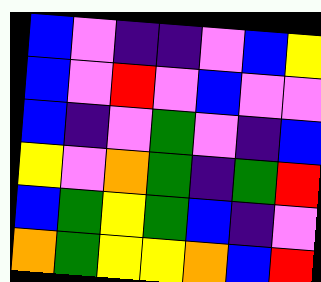[["blue", "violet", "indigo", "indigo", "violet", "blue", "yellow"], ["blue", "violet", "red", "violet", "blue", "violet", "violet"], ["blue", "indigo", "violet", "green", "violet", "indigo", "blue"], ["yellow", "violet", "orange", "green", "indigo", "green", "red"], ["blue", "green", "yellow", "green", "blue", "indigo", "violet"], ["orange", "green", "yellow", "yellow", "orange", "blue", "red"]]